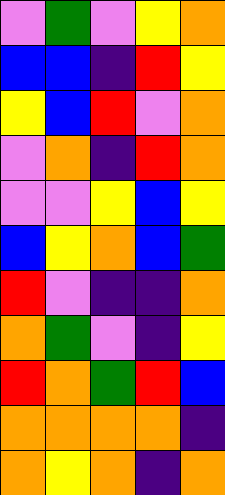[["violet", "green", "violet", "yellow", "orange"], ["blue", "blue", "indigo", "red", "yellow"], ["yellow", "blue", "red", "violet", "orange"], ["violet", "orange", "indigo", "red", "orange"], ["violet", "violet", "yellow", "blue", "yellow"], ["blue", "yellow", "orange", "blue", "green"], ["red", "violet", "indigo", "indigo", "orange"], ["orange", "green", "violet", "indigo", "yellow"], ["red", "orange", "green", "red", "blue"], ["orange", "orange", "orange", "orange", "indigo"], ["orange", "yellow", "orange", "indigo", "orange"]]